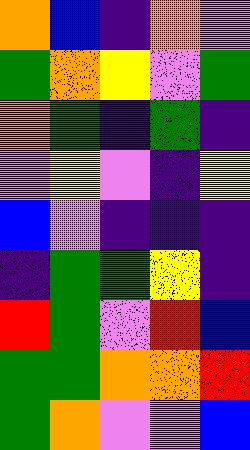[["orange", "blue", "indigo", "orange", "violet"], ["green", "orange", "yellow", "violet", "green"], ["orange", "green", "indigo", "green", "indigo"], ["violet", "yellow", "violet", "indigo", "yellow"], ["blue", "violet", "indigo", "indigo", "indigo"], ["indigo", "green", "green", "yellow", "indigo"], ["red", "green", "violet", "red", "blue"], ["green", "green", "orange", "orange", "red"], ["green", "orange", "violet", "violet", "blue"]]